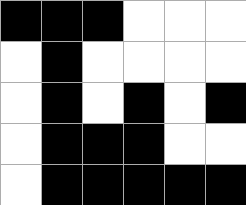[["black", "black", "black", "white", "white", "white"], ["white", "black", "white", "white", "white", "white"], ["white", "black", "white", "black", "white", "black"], ["white", "black", "black", "black", "white", "white"], ["white", "black", "black", "black", "black", "black"]]